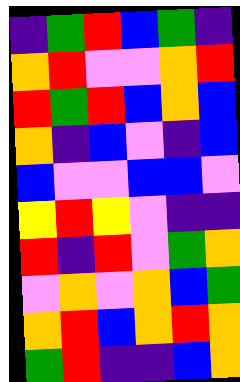[["indigo", "green", "red", "blue", "green", "indigo"], ["orange", "red", "violet", "violet", "orange", "red"], ["red", "green", "red", "blue", "orange", "blue"], ["orange", "indigo", "blue", "violet", "indigo", "blue"], ["blue", "violet", "violet", "blue", "blue", "violet"], ["yellow", "red", "yellow", "violet", "indigo", "indigo"], ["red", "indigo", "red", "violet", "green", "orange"], ["violet", "orange", "violet", "orange", "blue", "green"], ["orange", "red", "blue", "orange", "red", "orange"], ["green", "red", "indigo", "indigo", "blue", "orange"]]